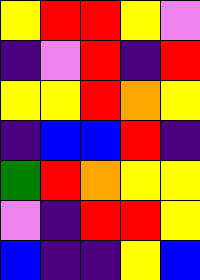[["yellow", "red", "red", "yellow", "violet"], ["indigo", "violet", "red", "indigo", "red"], ["yellow", "yellow", "red", "orange", "yellow"], ["indigo", "blue", "blue", "red", "indigo"], ["green", "red", "orange", "yellow", "yellow"], ["violet", "indigo", "red", "red", "yellow"], ["blue", "indigo", "indigo", "yellow", "blue"]]